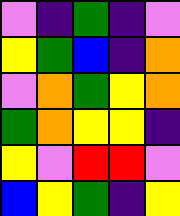[["violet", "indigo", "green", "indigo", "violet"], ["yellow", "green", "blue", "indigo", "orange"], ["violet", "orange", "green", "yellow", "orange"], ["green", "orange", "yellow", "yellow", "indigo"], ["yellow", "violet", "red", "red", "violet"], ["blue", "yellow", "green", "indigo", "yellow"]]